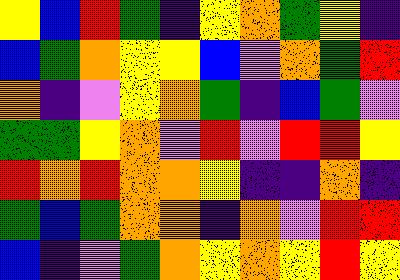[["yellow", "blue", "red", "green", "indigo", "yellow", "orange", "green", "yellow", "indigo"], ["blue", "green", "orange", "yellow", "yellow", "blue", "violet", "orange", "green", "red"], ["orange", "indigo", "violet", "yellow", "orange", "green", "indigo", "blue", "green", "violet"], ["green", "green", "yellow", "orange", "violet", "red", "violet", "red", "red", "yellow"], ["red", "orange", "red", "orange", "orange", "yellow", "indigo", "indigo", "orange", "indigo"], ["green", "blue", "green", "orange", "orange", "indigo", "orange", "violet", "red", "red"], ["blue", "indigo", "violet", "green", "orange", "yellow", "orange", "yellow", "red", "yellow"]]